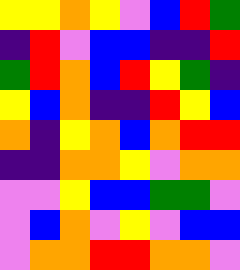[["yellow", "yellow", "orange", "yellow", "violet", "blue", "red", "green"], ["indigo", "red", "violet", "blue", "blue", "indigo", "indigo", "red"], ["green", "red", "orange", "blue", "red", "yellow", "green", "indigo"], ["yellow", "blue", "orange", "indigo", "indigo", "red", "yellow", "blue"], ["orange", "indigo", "yellow", "orange", "blue", "orange", "red", "red"], ["indigo", "indigo", "orange", "orange", "yellow", "violet", "orange", "orange"], ["violet", "violet", "yellow", "blue", "blue", "green", "green", "violet"], ["violet", "blue", "orange", "violet", "yellow", "violet", "blue", "blue"], ["violet", "orange", "orange", "red", "red", "orange", "orange", "violet"]]